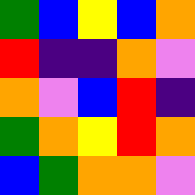[["green", "blue", "yellow", "blue", "orange"], ["red", "indigo", "indigo", "orange", "violet"], ["orange", "violet", "blue", "red", "indigo"], ["green", "orange", "yellow", "red", "orange"], ["blue", "green", "orange", "orange", "violet"]]